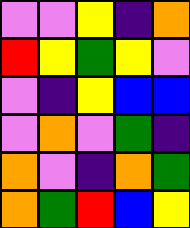[["violet", "violet", "yellow", "indigo", "orange"], ["red", "yellow", "green", "yellow", "violet"], ["violet", "indigo", "yellow", "blue", "blue"], ["violet", "orange", "violet", "green", "indigo"], ["orange", "violet", "indigo", "orange", "green"], ["orange", "green", "red", "blue", "yellow"]]